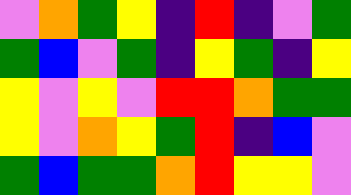[["violet", "orange", "green", "yellow", "indigo", "red", "indigo", "violet", "green"], ["green", "blue", "violet", "green", "indigo", "yellow", "green", "indigo", "yellow"], ["yellow", "violet", "yellow", "violet", "red", "red", "orange", "green", "green"], ["yellow", "violet", "orange", "yellow", "green", "red", "indigo", "blue", "violet"], ["green", "blue", "green", "green", "orange", "red", "yellow", "yellow", "violet"]]